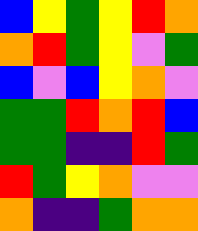[["blue", "yellow", "green", "yellow", "red", "orange"], ["orange", "red", "green", "yellow", "violet", "green"], ["blue", "violet", "blue", "yellow", "orange", "violet"], ["green", "green", "red", "orange", "red", "blue"], ["green", "green", "indigo", "indigo", "red", "green"], ["red", "green", "yellow", "orange", "violet", "violet"], ["orange", "indigo", "indigo", "green", "orange", "orange"]]